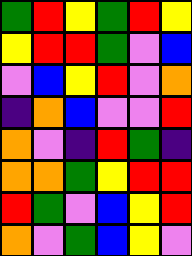[["green", "red", "yellow", "green", "red", "yellow"], ["yellow", "red", "red", "green", "violet", "blue"], ["violet", "blue", "yellow", "red", "violet", "orange"], ["indigo", "orange", "blue", "violet", "violet", "red"], ["orange", "violet", "indigo", "red", "green", "indigo"], ["orange", "orange", "green", "yellow", "red", "red"], ["red", "green", "violet", "blue", "yellow", "red"], ["orange", "violet", "green", "blue", "yellow", "violet"]]